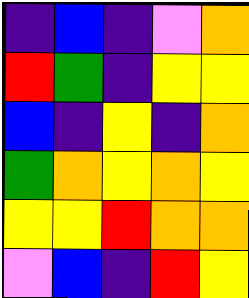[["indigo", "blue", "indigo", "violet", "orange"], ["red", "green", "indigo", "yellow", "yellow"], ["blue", "indigo", "yellow", "indigo", "orange"], ["green", "orange", "yellow", "orange", "yellow"], ["yellow", "yellow", "red", "orange", "orange"], ["violet", "blue", "indigo", "red", "yellow"]]